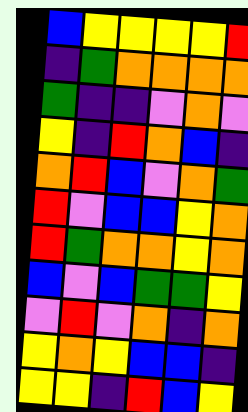[["blue", "yellow", "yellow", "yellow", "yellow", "red"], ["indigo", "green", "orange", "orange", "orange", "orange"], ["green", "indigo", "indigo", "violet", "orange", "violet"], ["yellow", "indigo", "red", "orange", "blue", "indigo"], ["orange", "red", "blue", "violet", "orange", "green"], ["red", "violet", "blue", "blue", "yellow", "orange"], ["red", "green", "orange", "orange", "yellow", "orange"], ["blue", "violet", "blue", "green", "green", "yellow"], ["violet", "red", "violet", "orange", "indigo", "orange"], ["yellow", "orange", "yellow", "blue", "blue", "indigo"], ["yellow", "yellow", "indigo", "red", "blue", "yellow"]]